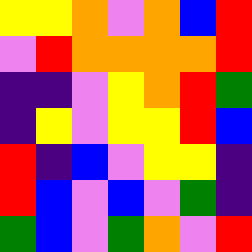[["yellow", "yellow", "orange", "violet", "orange", "blue", "red"], ["violet", "red", "orange", "orange", "orange", "orange", "red"], ["indigo", "indigo", "violet", "yellow", "orange", "red", "green"], ["indigo", "yellow", "violet", "yellow", "yellow", "red", "blue"], ["red", "indigo", "blue", "violet", "yellow", "yellow", "indigo"], ["red", "blue", "violet", "blue", "violet", "green", "indigo"], ["green", "blue", "violet", "green", "orange", "violet", "red"]]